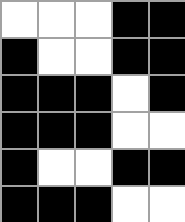[["white", "white", "white", "black", "black"], ["black", "white", "white", "black", "black"], ["black", "black", "black", "white", "black"], ["black", "black", "black", "white", "white"], ["black", "white", "white", "black", "black"], ["black", "black", "black", "white", "white"]]